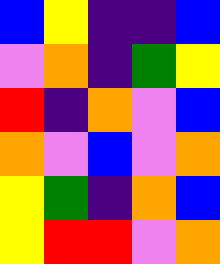[["blue", "yellow", "indigo", "indigo", "blue"], ["violet", "orange", "indigo", "green", "yellow"], ["red", "indigo", "orange", "violet", "blue"], ["orange", "violet", "blue", "violet", "orange"], ["yellow", "green", "indigo", "orange", "blue"], ["yellow", "red", "red", "violet", "orange"]]